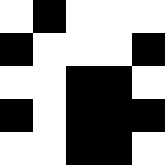[["white", "black", "white", "white", "white"], ["black", "white", "white", "white", "black"], ["white", "white", "black", "black", "white"], ["black", "white", "black", "black", "black"], ["white", "white", "black", "black", "white"]]